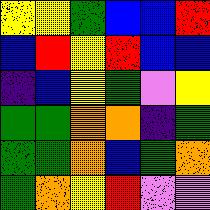[["yellow", "yellow", "green", "blue", "blue", "red"], ["blue", "red", "yellow", "red", "blue", "blue"], ["indigo", "blue", "yellow", "green", "violet", "yellow"], ["green", "green", "orange", "orange", "indigo", "green"], ["green", "green", "orange", "blue", "green", "orange"], ["green", "orange", "yellow", "red", "violet", "violet"]]